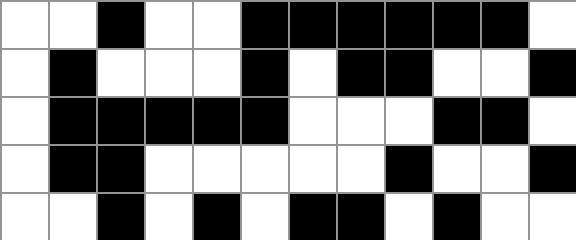[["white", "white", "black", "white", "white", "black", "black", "black", "black", "black", "black", "white"], ["white", "black", "white", "white", "white", "black", "white", "black", "black", "white", "white", "black"], ["white", "black", "black", "black", "black", "black", "white", "white", "white", "black", "black", "white"], ["white", "black", "black", "white", "white", "white", "white", "white", "black", "white", "white", "black"], ["white", "white", "black", "white", "black", "white", "black", "black", "white", "black", "white", "white"]]